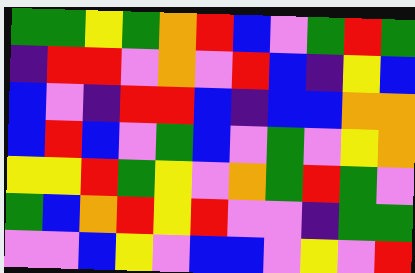[["green", "green", "yellow", "green", "orange", "red", "blue", "violet", "green", "red", "green"], ["indigo", "red", "red", "violet", "orange", "violet", "red", "blue", "indigo", "yellow", "blue"], ["blue", "violet", "indigo", "red", "red", "blue", "indigo", "blue", "blue", "orange", "orange"], ["blue", "red", "blue", "violet", "green", "blue", "violet", "green", "violet", "yellow", "orange"], ["yellow", "yellow", "red", "green", "yellow", "violet", "orange", "green", "red", "green", "violet"], ["green", "blue", "orange", "red", "yellow", "red", "violet", "violet", "indigo", "green", "green"], ["violet", "violet", "blue", "yellow", "violet", "blue", "blue", "violet", "yellow", "violet", "red"]]